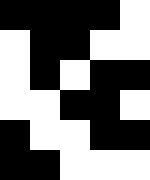[["black", "black", "black", "black", "white"], ["white", "black", "black", "white", "white"], ["white", "black", "white", "black", "black"], ["white", "white", "black", "black", "white"], ["black", "white", "white", "black", "black"], ["black", "black", "white", "white", "white"]]